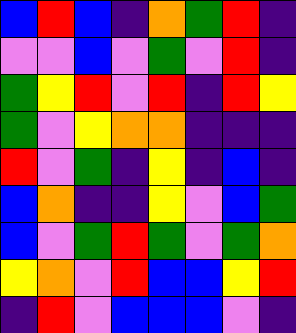[["blue", "red", "blue", "indigo", "orange", "green", "red", "indigo"], ["violet", "violet", "blue", "violet", "green", "violet", "red", "indigo"], ["green", "yellow", "red", "violet", "red", "indigo", "red", "yellow"], ["green", "violet", "yellow", "orange", "orange", "indigo", "indigo", "indigo"], ["red", "violet", "green", "indigo", "yellow", "indigo", "blue", "indigo"], ["blue", "orange", "indigo", "indigo", "yellow", "violet", "blue", "green"], ["blue", "violet", "green", "red", "green", "violet", "green", "orange"], ["yellow", "orange", "violet", "red", "blue", "blue", "yellow", "red"], ["indigo", "red", "violet", "blue", "blue", "blue", "violet", "indigo"]]